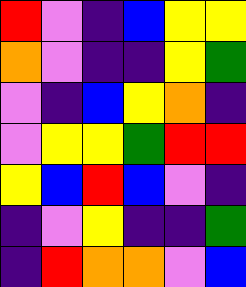[["red", "violet", "indigo", "blue", "yellow", "yellow"], ["orange", "violet", "indigo", "indigo", "yellow", "green"], ["violet", "indigo", "blue", "yellow", "orange", "indigo"], ["violet", "yellow", "yellow", "green", "red", "red"], ["yellow", "blue", "red", "blue", "violet", "indigo"], ["indigo", "violet", "yellow", "indigo", "indigo", "green"], ["indigo", "red", "orange", "orange", "violet", "blue"]]